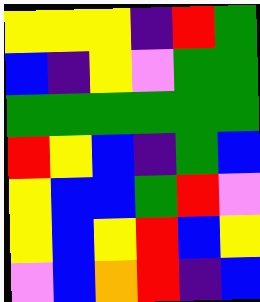[["yellow", "yellow", "yellow", "indigo", "red", "green"], ["blue", "indigo", "yellow", "violet", "green", "green"], ["green", "green", "green", "green", "green", "green"], ["red", "yellow", "blue", "indigo", "green", "blue"], ["yellow", "blue", "blue", "green", "red", "violet"], ["yellow", "blue", "yellow", "red", "blue", "yellow"], ["violet", "blue", "orange", "red", "indigo", "blue"]]